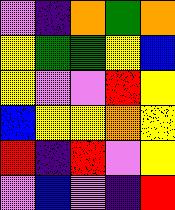[["violet", "indigo", "orange", "green", "orange"], ["yellow", "green", "green", "yellow", "blue"], ["yellow", "violet", "violet", "red", "yellow"], ["blue", "yellow", "yellow", "orange", "yellow"], ["red", "indigo", "red", "violet", "yellow"], ["violet", "blue", "violet", "indigo", "red"]]